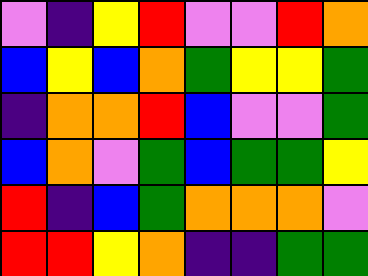[["violet", "indigo", "yellow", "red", "violet", "violet", "red", "orange"], ["blue", "yellow", "blue", "orange", "green", "yellow", "yellow", "green"], ["indigo", "orange", "orange", "red", "blue", "violet", "violet", "green"], ["blue", "orange", "violet", "green", "blue", "green", "green", "yellow"], ["red", "indigo", "blue", "green", "orange", "orange", "orange", "violet"], ["red", "red", "yellow", "orange", "indigo", "indigo", "green", "green"]]